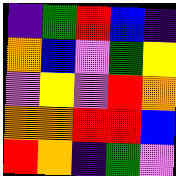[["indigo", "green", "red", "blue", "indigo"], ["orange", "blue", "violet", "green", "yellow"], ["violet", "yellow", "violet", "red", "orange"], ["orange", "orange", "red", "red", "blue"], ["red", "orange", "indigo", "green", "violet"]]